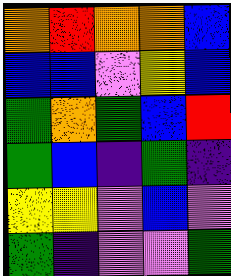[["orange", "red", "orange", "orange", "blue"], ["blue", "blue", "violet", "yellow", "blue"], ["green", "orange", "green", "blue", "red"], ["green", "blue", "indigo", "green", "indigo"], ["yellow", "yellow", "violet", "blue", "violet"], ["green", "indigo", "violet", "violet", "green"]]